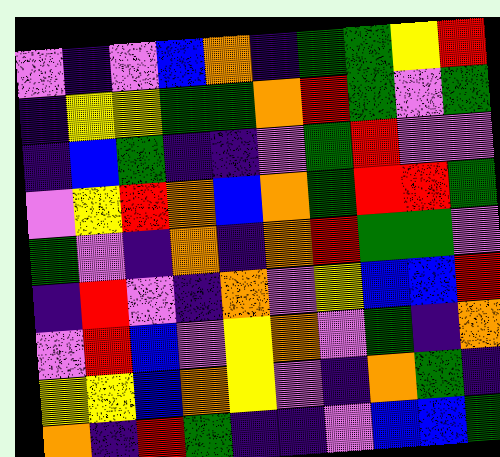[["violet", "indigo", "violet", "blue", "orange", "indigo", "green", "green", "yellow", "red"], ["indigo", "yellow", "yellow", "green", "green", "orange", "red", "green", "violet", "green"], ["indigo", "blue", "green", "indigo", "indigo", "violet", "green", "red", "violet", "violet"], ["violet", "yellow", "red", "orange", "blue", "orange", "green", "red", "red", "green"], ["green", "violet", "indigo", "orange", "indigo", "orange", "red", "green", "green", "violet"], ["indigo", "red", "violet", "indigo", "orange", "violet", "yellow", "blue", "blue", "red"], ["violet", "red", "blue", "violet", "yellow", "orange", "violet", "green", "indigo", "orange"], ["yellow", "yellow", "blue", "orange", "yellow", "violet", "indigo", "orange", "green", "indigo"], ["orange", "indigo", "red", "green", "indigo", "indigo", "violet", "blue", "blue", "green"]]